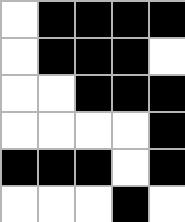[["white", "black", "black", "black", "black"], ["white", "black", "black", "black", "white"], ["white", "white", "black", "black", "black"], ["white", "white", "white", "white", "black"], ["black", "black", "black", "white", "black"], ["white", "white", "white", "black", "white"]]